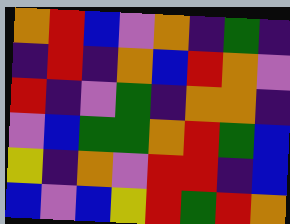[["orange", "red", "blue", "violet", "orange", "indigo", "green", "indigo"], ["indigo", "red", "indigo", "orange", "blue", "red", "orange", "violet"], ["red", "indigo", "violet", "green", "indigo", "orange", "orange", "indigo"], ["violet", "blue", "green", "green", "orange", "red", "green", "blue"], ["yellow", "indigo", "orange", "violet", "red", "red", "indigo", "blue"], ["blue", "violet", "blue", "yellow", "red", "green", "red", "orange"]]